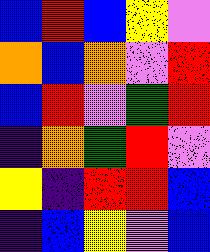[["blue", "red", "blue", "yellow", "violet"], ["orange", "blue", "orange", "violet", "red"], ["blue", "red", "violet", "green", "red"], ["indigo", "orange", "green", "red", "violet"], ["yellow", "indigo", "red", "red", "blue"], ["indigo", "blue", "yellow", "violet", "blue"]]